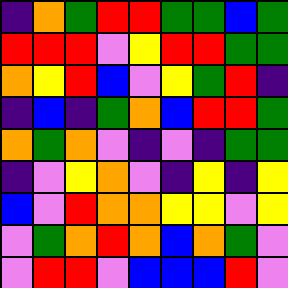[["indigo", "orange", "green", "red", "red", "green", "green", "blue", "green"], ["red", "red", "red", "violet", "yellow", "red", "red", "green", "green"], ["orange", "yellow", "red", "blue", "violet", "yellow", "green", "red", "indigo"], ["indigo", "blue", "indigo", "green", "orange", "blue", "red", "red", "green"], ["orange", "green", "orange", "violet", "indigo", "violet", "indigo", "green", "green"], ["indigo", "violet", "yellow", "orange", "violet", "indigo", "yellow", "indigo", "yellow"], ["blue", "violet", "red", "orange", "orange", "yellow", "yellow", "violet", "yellow"], ["violet", "green", "orange", "red", "orange", "blue", "orange", "green", "violet"], ["violet", "red", "red", "violet", "blue", "blue", "blue", "red", "violet"]]